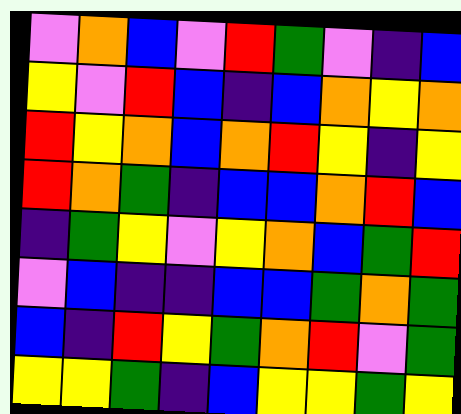[["violet", "orange", "blue", "violet", "red", "green", "violet", "indigo", "blue"], ["yellow", "violet", "red", "blue", "indigo", "blue", "orange", "yellow", "orange"], ["red", "yellow", "orange", "blue", "orange", "red", "yellow", "indigo", "yellow"], ["red", "orange", "green", "indigo", "blue", "blue", "orange", "red", "blue"], ["indigo", "green", "yellow", "violet", "yellow", "orange", "blue", "green", "red"], ["violet", "blue", "indigo", "indigo", "blue", "blue", "green", "orange", "green"], ["blue", "indigo", "red", "yellow", "green", "orange", "red", "violet", "green"], ["yellow", "yellow", "green", "indigo", "blue", "yellow", "yellow", "green", "yellow"]]